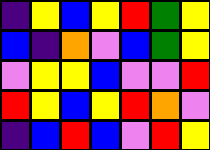[["indigo", "yellow", "blue", "yellow", "red", "green", "yellow"], ["blue", "indigo", "orange", "violet", "blue", "green", "yellow"], ["violet", "yellow", "yellow", "blue", "violet", "violet", "red"], ["red", "yellow", "blue", "yellow", "red", "orange", "violet"], ["indigo", "blue", "red", "blue", "violet", "red", "yellow"]]